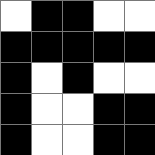[["white", "black", "black", "white", "white"], ["black", "black", "black", "black", "black"], ["black", "white", "black", "white", "white"], ["black", "white", "white", "black", "black"], ["black", "white", "white", "black", "black"]]